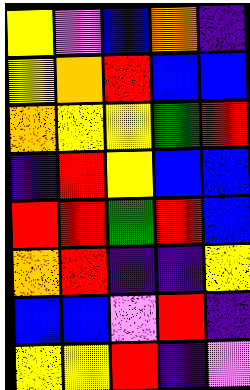[["yellow", "violet", "blue", "orange", "indigo"], ["yellow", "orange", "red", "blue", "blue"], ["orange", "yellow", "yellow", "green", "red"], ["indigo", "red", "yellow", "blue", "blue"], ["red", "red", "green", "red", "blue"], ["orange", "red", "indigo", "indigo", "yellow"], ["blue", "blue", "violet", "red", "indigo"], ["yellow", "yellow", "red", "indigo", "violet"]]